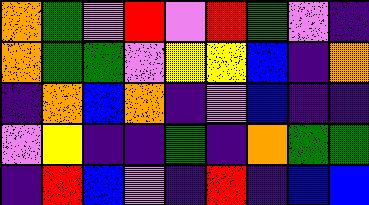[["orange", "green", "violet", "red", "violet", "red", "green", "violet", "indigo"], ["orange", "green", "green", "violet", "yellow", "yellow", "blue", "indigo", "orange"], ["indigo", "orange", "blue", "orange", "indigo", "violet", "blue", "indigo", "indigo"], ["violet", "yellow", "indigo", "indigo", "green", "indigo", "orange", "green", "green"], ["indigo", "red", "blue", "violet", "indigo", "red", "indigo", "blue", "blue"]]